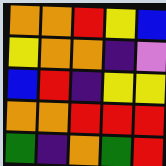[["orange", "orange", "red", "yellow", "blue"], ["yellow", "orange", "orange", "indigo", "violet"], ["blue", "red", "indigo", "yellow", "yellow"], ["orange", "orange", "red", "red", "red"], ["green", "indigo", "orange", "green", "red"]]